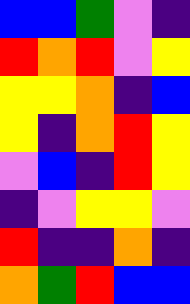[["blue", "blue", "green", "violet", "indigo"], ["red", "orange", "red", "violet", "yellow"], ["yellow", "yellow", "orange", "indigo", "blue"], ["yellow", "indigo", "orange", "red", "yellow"], ["violet", "blue", "indigo", "red", "yellow"], ["indigo", "violet", "yellow", "yellow", "violet"], ["red", "indigo", "indigo", "orange", "indigo"], ["orange", "green", "red", "blue", "blue"]]